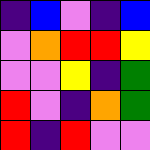[["indigo", "blue", "violet", "indigo", "blue"], ["violet", "orange", "red", "red", "yellow"], ["violet", "violet", "yellow", "indigo", "green"], ["red", "violet", "indigo", "orange", "green"], ["red", "indigo", "red", "violet", "violet"]]